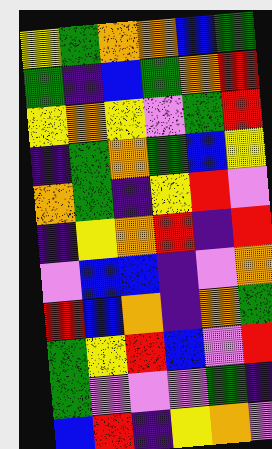[["yellow", "green", "orange", "orange", "blue", "green"], ["green", "indigo", "blue", "green", "orange", "red"], ["yellow", "orange", "yellow", "violet", "green", "red"], ["indigo", "green", "orange", "green", "blue", "yellow"], ["orange", "green", "indigo", "yellow", "red", "violet"], ["indigo", "yellow", "orange", "red", "indigo", "red"], ["violet", "blue", "blue", "indigo", "violet", "orange"], ["red", "blue", "orange", "indigo", "orange", "green"], ["green", "yellow", "red", "blue", "violet", "red"], ["green", "violet", "violet", "violet", "green", "indigo"], ["blue", "red", "indigo", "yellow", "orange", "violet"]]